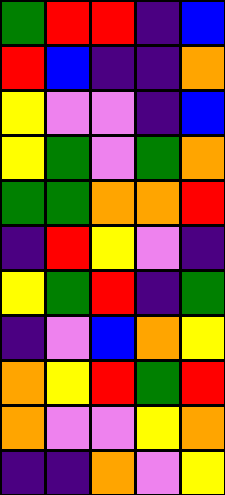[["green", "red", "red", "indigo", "blue"], ["red", "blue", "indigo", "indigo", "orange"], ["yellow", "violet", "violet", "indigo", "blue"], ["yellow", "green", "violet", "green", "orange"], ["green", "green", "orange", "orange", "red"], ["indigo", "red", "yellow", "violet", "indigo"], ["yellow", "green", "red", "indigo", "green"], ["indigo", "violet", "blue", "orange", "yellow"], ["orange", "yellow", "red", "green", "red"], ["orange", "violet", "violet", "yellow", "orange"], ["indigo", "indigo", "orange", "violet", "yellow"]]